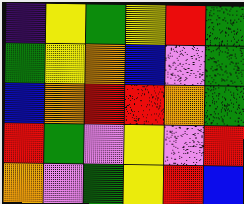[["indigo", "yellow", "green", "yellow", "red", "green"], ["green", "yellow", "orange", "blue", "violet", "green"], ["blue", "orange", "red", "red", "orange", "green"], ["red", "green", "violet", "yellow", "violet", "red"], ["orange", "violet", "green", "yellow", "red", "blue"]]